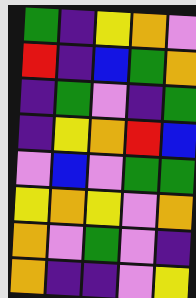[["green", "indigo", "yellow", "orange", "violet"], ["red", "indigo", "blue", "green", "orange"], ["indigo", "green", "violet", "indigo", "green"], ["indigo", "yellow", "orange", "red", "blue"], ["violet", "blue", "violet", "green", "green"], ["yellow", "orange", "yellow", "violet", "orange"], ["orange", "violet", "green", "violet", "indigo"], ["orange", "indigo", "indigo", "violet", "yellow"]]